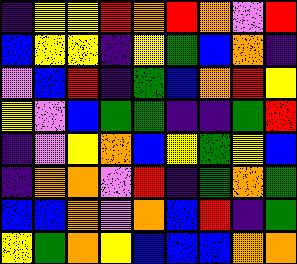[["indigo", "yellow", "yellow", "red", "orange", "red", "orange", "violet", "red"], ["blue", "yellow", "yellow", "indigo", "yellow", "green", "blue", "orange", "indigo"], ["violet", "blue", "red", "indigo", "green", "blue", "orange", "red", "yellow"], ["yellow", "violet", "blue", "green", "green", "indigo", "indigo", "green", "red"], ["indigo", "violet", "yellow", "orange", "blue", "yellow", "green", "yellow", "blue"], ["indigo", "orange", "orange", "violet", "red", "indigo", "green", "orange", "green"], ["blue", "blue", "orange", "violet", "orange", "blue", "red", "indigo", "green"], ["yellow", "green", "orange", "yellow", "blue", "blue", "blue", "orange", "orange"]]